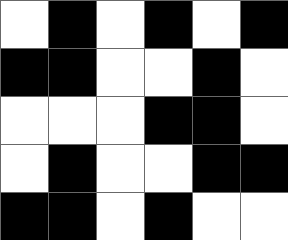[["white", "black", "white", "black", "white", "black"], ["black", "black", "white", "white", "black", "white"], ["white", "white", "white", "black", "black", "white"], ["white", "black", "white", "white", "black", "black"], ["black", "black", "white", "black", "white", "white"]]